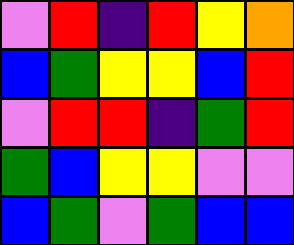[["violet", "red", "indigo", "red", "yellow", "orange"], ["blue", "green", "yellow", "yellow", "blue", "red"], ["violet", "red", "red", "indigo", "green", "red"], ["green", "blue", "yellow", "yellow", "violet", "violet"], ["blue", "green", "violet", "green", "blue", "blue"]]